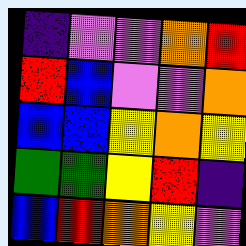[["indigo", "violet", "violet", "orange", "red"], ["red", "blue", "violet", "violet", "orange"], ["blue", "blue", "yellow", "orange", "yellow"], ["green", "green", "yellow", "red", "indigo"], ["blue", "red", "orange", "yellow", "violet"]]